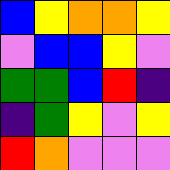[["blue", "yellow", "orange", "orange", "yellow"], ["violet", "blue", "blue", "yellow", "violet"], ["green", "green", "blue", "red", "indigo"], ["indigo", "green", "yellow", "violet", "yellow"], ["red", "orange", "violet", "violet", "violet"]]